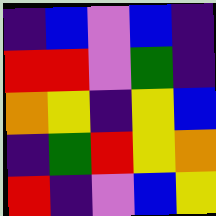[["indigo", "blue", "violet", "blue", "indigo"], ["red", "red", "violet", "green", "indigo"], ["orange", "yellow", "indigo", "yellow", "blue"], ["indigo", "green", "red", "yellow", "orange"], ["red", "indigo", "violet", "blue", "yellow"]]